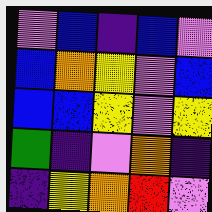[["violet", "blue", "indigo", "blue", "violet"], ["blue", "orange", "yellow", "violet", "blue"], ["blue", "blue", "yellow", "violet", "yellow"], ["green", "indigo", "violet", "orange", "indigo"], ["indigo", "yellow", "orange", "red", "violet"]]